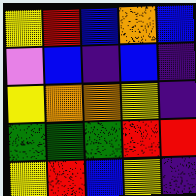[["yellow", "red", "blue", "orange", "blue"], ["violet", "blue", "indigo", "blue", "indigo"], ["yellow", "orange", "orange", "yellow", "indigo"], ["green", "green", "green", "red", "red"], ["yellow", "red", "blue", "yellow", "indigo"]]